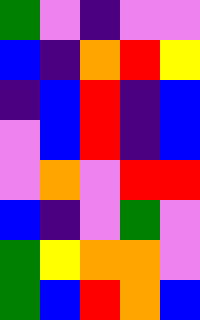[["green", "violet", "indigo", "violet", "violet"], ["blue", "indigo", "orange", "red", "yellow"], ["indigo", "blue", "red", "indigo", "blue"], ["violet", "blue", "red", "indigo", "blue"], ["violet", "orange", "violet", "red", "red"], ["blue", "indigo", "violet", "green", "violet"], ["green", "yellow", "orange", "orange", "violet"], ["green", "blue", "red", "orange", "blue"]]